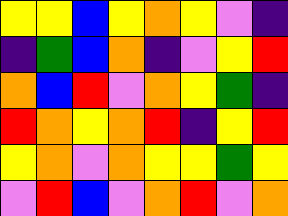[["yellow", "yellow", "blue", "yellow", "orange", "yellow", "violet", "indigo"], ["indigo", "green", "blue", "orange", "indigo", "violet", "yellow", "red"], ["orange", "blue", "red", "violet", "orange", "yellow", "green", "indigo"], ["red", "orange", "yellow", "orange", "red", "indigo", "yellow", "red"], ["yellow", "orange", "violet", "orange", "yellow", "yellow", "green", "yellow"], ["violet", "red", "blue", "violet", "orange", "red", "violet", "orange"]]